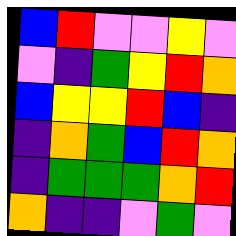[["blue", "red", "violet", "violet", "yellow", "violet"], ["violet", "indigo", "green", "yellow", "red", "orange"], ["blue", "yellow", "yellow", "red", "blue", "indigo"], ["indigo", "orange", "green", "blue", "red", "orange"], ["indigo", "green", "green", "green", "orange", "red"], ["orange", "indigo", "indigo", "violet", "green", "violet"]]